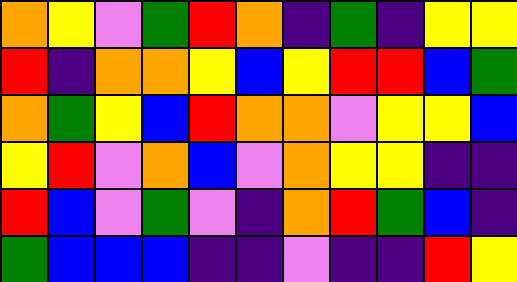[["orange", "yellow", "violet", "green", "red", "orange", "indigo", "green", "indigo", "yellow", "yellow"], ["red", "indigo", "orange", "orange", "yellow", "blue", "yellow", "red", "red", "blue", "green"], ["orange", "green", "yellow", "blue", "red", "orange", "orange", "violet", "yellow", "yellow", "blue"], ["yellow", "red", "violet", "orange", "blue", "violet", "orange", "yellow", "yellow", "indigo", "indigo"], ["red", "blue", "violet", "green", "violet", "indigo", "orange", "red", "green", "blue", "indigo"], ["green", "blue", "blue", "blue", "indigo", "indigo", "violet", "indigo", "indigo", "red", "yellow"]]